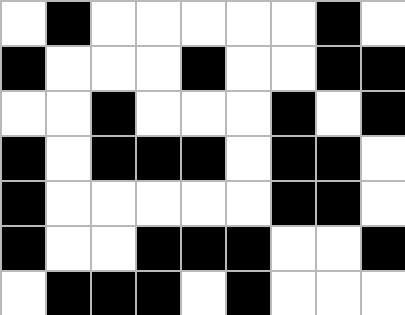[["white", "black", "white", "white", "white", "white", "white", "black", "white"], ["black", "white", "white", "white", "black", "white", "white", "black", "black"], ["white", "white", "black", "white", "white", "white", "black", "white", "black"], ["black", "white", "black", "black", "black", "white", "black", "black", "white"], ["black", "white", "white", "white", "white", "white", "black", "black", "white"], ["black", "white", "white", "black", "black", "black", "white", "white", "black"], ["white", "black", "black", "black", "white", "black", "white", "white", "white"]]